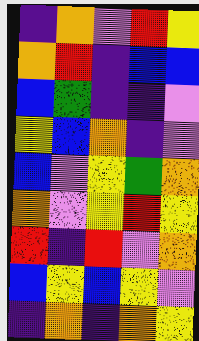[["indigo", "orange", "violet", "red", "yellow"], ["orange", "red", "indigo", "blue", "blue"], ["blue", "green", "indigo", "indigo", "violet"], ["yellow", "blue", "orange", "indigo", "violet"], ["blue", "violet", "yellow", "green", "orange"], ["orange", "violet", "yellow", "red", "yellow"], ["red", "indigo", "red", "violet", "orange"], ["blue", "yellow", "blue", "yellow", "violet"], ["indigo", "orange", "indigo", "orange", "yellow"]]